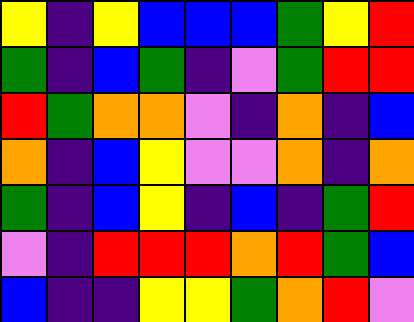[["yellow", "indigo", "yellow", "blue", "blue", "blue", "green", "yellow", "red"], ["green", "indigo", "blue", "green", "indigo", "violet", "green", "red", "red"], ["red", "green", "orange", "orange", "violet", "indigo", "orange", "indigo", "blue"], ["orange", "indigo", "blue", "yellow", "violet", "violet", "orange", "indigo", "orange"], ["green", "indigo", "blue", "yellow", "indigo", "blue", "indigo", "green", "red"], ["violet", "indigo", "red", "red", "red", "orange", "red", "green", "blue"], ["blue", "indigo", "indigo", "yellow", "yellow", "green", "orange", "red", "violet"]]